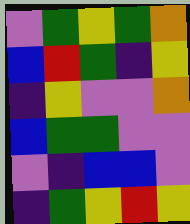[["violet", "green", "yellow", "green", "orange"], ["blue", "red", "green", "indigo", "yellow"], ["indigo", "yellow", "violet", "violet", "orange"], ["blue", "green", "green", "violet", "violet"], ["violet", "indigo", "blue", "blue", "violet"], ["indigo", "green", "yellow", "red", "yellow"]]